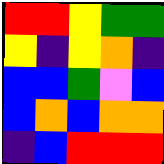[["red", "red", "yellow", "green", "green"], ["yellow", "indigo", "yellow", "orange", "indigo"], ["blue", "blue", "green", "violet", "blue"], ["blue", "orange", "blue", "orange", "orange"], ["indigo", "blue", "red", "red", "red"]]